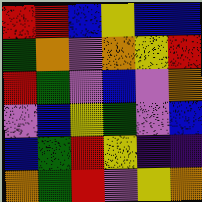[["red", "red", "blue", "yellow", "blue", "blue"], ["green", "orange", "violet", "orange", "yellow", "red"], ["red", "green", "violet", "blue", "violet", "orange"], ["violet", "blue", "yellow", "green", "violet", "blue"], ["blue", "green", "red", "yellow", "indigo", "indigo"], ["orange", "green", "red", "violet", "yellow", "orange"]]